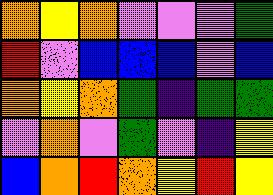[["orange", "yellow", "orange", "violet", "violet", "violet", "green"], ["red", "violet", "blue", "blue", "blue", "violet", "blue"], ["orange", "yellow", "orange", "green", "indigo", "green", "green"], ["violet", "orange", "violet", "green", "violet", "indigo", "yellow"], ["blue", "orange", "red", "orange", "yellow", "red", "yellow"]]